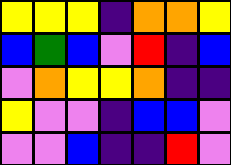[["yellow", "yellow", "yellow", "indigo", "orange", "orange", "yellow"], ["blue", "green", "blue", "violet", "red", "indigo", "blue"], ["violet", "orange", "yellow", "yellow", "orange", "indigo", "indigo"], ["yellow", "violet", "violet", "indigo", "blue", "blue", "violet"], ["violet", "violet", "blue", "indigo", "indigo", "red", "violet"]]